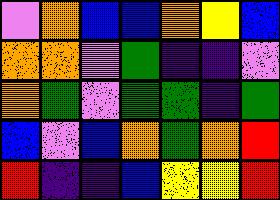[["violet", "orange", "blue", "blue", "orange", "yellow", "blue"], ["orange", "orange", "violet", "green", "indigo", "indigo", "violet"], ["orange", "green", "violet", "green", "green", "indigo", "green"], ["blue", "violet", "blue", "orange", "green", "orange", "red"], ["red", "indigo", "indigo", "blue", "yellow", "yellow", "red"]]